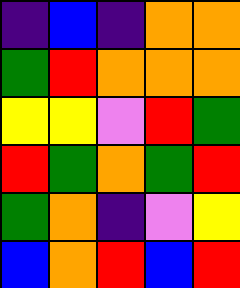[["indigo", "blue", "indigo", "orange", "orange"], ["green", "red", "orange", "orange", "orange"], ["yellow", "yellow", "violet", "red", "green"], ["red", "green", "orange", "green", "red"], ["green", "orange", "indigo", "violet", "yellow"], ["blue", "orange", "red", "blue", "red"]]